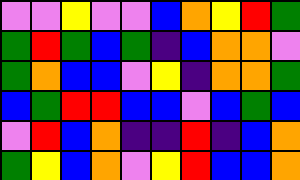[["violet", "violet", "yellow", "violet", "violet", "blue", "orange", "yellow", "red", "green"], ["green", "red", "green", "blue", "green", "indigo", "blue", "orange", "orange", "violet"], ["green", "orange", "blue", "blue", "violet", "yellow", "indigo", "orange", "orange", "green"], ["blue", "green", "red", "red", "blue", "blue", "violet", "blue", "green", "blue"], ["violet", "red", "blue", "orange", "indigo", "indigo", "red", "indigo", "blue", "orange"], ["green", "yellow", "blue", "orange", "violet", "yellow", "red", "blue", "blue", "orange"]]